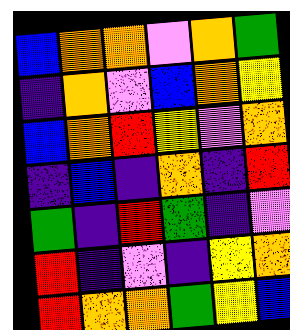[["blue", "orange", "orange", "violet", "orange", "green"], ["indigo", "orange", "violet", "blue", "orange", "yellow"], ["blue", "orange", "red", "yellow", "violet", "orange"], ["indigo", "blue", "indigo", "orange", "indigo", "red"], ["green", "indigo", "red", "green", "indigo", "violet"], ["red", "indigo", "violet", "indigo", "yellow", "orange"], ["red", "orange", "orange", "green", "yellow", "blue"]]